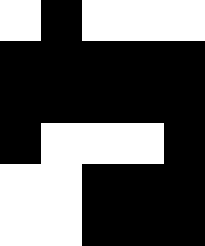[["white", "black", "white", "white", "white"], ["black", "black", "black", "black", "black"], ["black", "black", "black", "black", "black"], ["black", "white", "white", "white", "black"], ["white", "white", "black", "black", "black"], ["white", "white", "black", "black", "black"]]